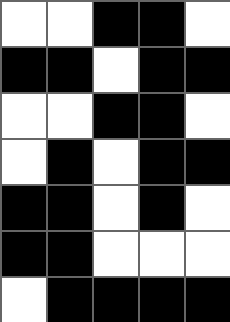[["white", "white", "black", "black", "white"], ["black", "black", "white", "black", "black"], ["white", "white", "black", "black", "white"], ["white", "black", "white", "black", "black"], ["black", "black", "white", "black", "white"], ["black", "black", "white", "white", "white"], ["white", "black", "black", "black", "black"]]